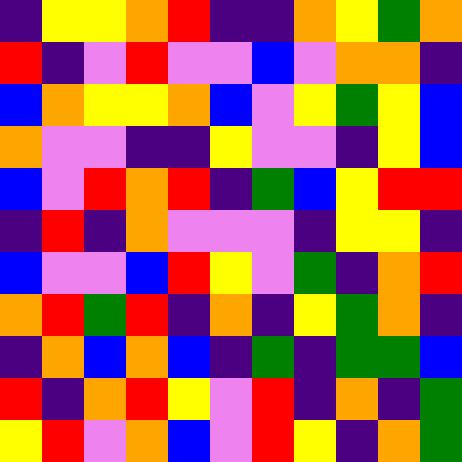[["indigo", "yellow", "yellow", "orange", "red", "indigo", "indigo", "orange", "yellow", "green", "orange"], ["red", "indigo", "violet", "red", "violet", "violet", "blue", "violet", "orange", "orange", "indigo"], ["blue", "orange", "yellow", "yellow", "orange", "blue", "violet", "yellow", "green", "yellow", "blue"], ["orange", "violet", "violet", "indigo", "indigo", "yellow", "violet", "violet", "indigo", "yellow", "blue"], ["blue", "violet", "red", "orange", "red", "indigo", "green", "blue", "yellow", "red", "red"], ["indigo", "red", "indigo", "orange", "violet", "violet", "violet", "indigo", "yellow", "yellow", "indigo"], ["blue", "violet", "violet", "blue", "red", "yellow", "violet", "green", "indigo", "orange", "red"], ["orange", "red", "green", "red", "indigo", "orange", "indigo", "yellow", "green", "orange", "indigo"], ["indigo", "orange", "blue", "orange", "blue", "indigo", "green", "indigo", "green", "green", "blue"], ["red", "indigo", "orange", "red", "yellow", "violet", "red", "indigo", "orange", "indigo", "green"], ["yellow", "red", "violet", "orange", "blue", "violet", "red", "yellow", "indigo", "orange", "green"]]